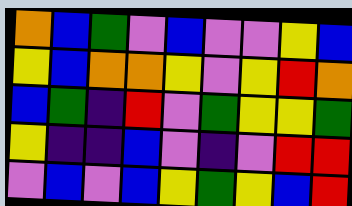[["orange", "blue", "green", "violet", "blue", "violet", "violet", "yellow", "blue"], ["yellow", "blue", "orange", "orange", "yellow", "violet", "yellow", "red", "orange"], ["blue", "green", "indigo", "red", "violet", "green", "yellow", "yellow", "green"], ["yellow", "indigo", "indigo", "blue", "violet", "indigo", "violet", "red", "red"], ["violet", "blue", "violet", "blue", "yellow", "green", "yellow", "blue", "red"]]